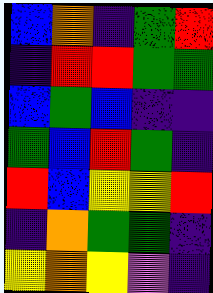[["blue", "orange", "indigo", "green", "red"], ["indigo", "red", "red", "green", "green"], ["blue", "green", "blue", "indigo", "indigo"], ["green", "blue", "red", "green", "indigo"], ["red", "blue", "yellow", "yellow", "red"], ["indigo", "orange", "green", "green", "indigo"], ["yellow", "orange", "yellow", "violet", "indigo"]]